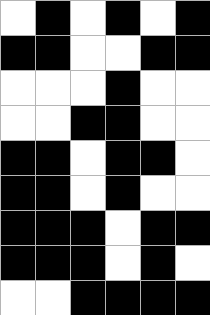[["white", "black", "white", "black", "white", "black"], ["black", "black", "white", "white", "black", "black"], ["white", "white", "white", "black", "white", "white"], ["white", "white", "black", "black", "white", "white"], ["black", "black", "white", "black", "black", "white"], ["black", "black", "white", "black", "white", "white"], ["black", "black", "black", "white", "black", "black"], ["black", "black", "black", "white", "black", "white"], ["white", "white", "black", "black", "black", "black"]]